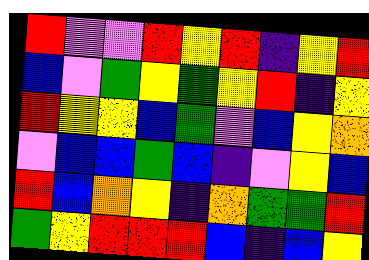[["red", "violet", "violet", "red", "yellow", "red", "indigo", "yellow", "red"], ["blue", "violet", "green", "yellow", "green", "yellow", "red", "indigo", "yellow"], ["red", "yellow", "yellow", "blue", "green", "violet", "blue", "yellow", "orange"], ["violet", "blue", "blue", "green", "blue", "indigo", "violet", "yellow", "blue"], ["red", "blue", "orange", "yellow", "indigo", "orange", "green", "green", "red"], ["green", "yellow", "red", "red", "red", "blue", "indigo", "blue", "yellow"]]